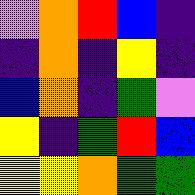[["violet", "orange", "red", "blue", "indigo"], ["indigo", "orange", "indigo", "yellow", "indigo"], ["blue", "orange", "indigo", "green", "violet"], ["yellow", "indigo", "green", "red", "blue"], ["yellow", "yellow", "orange", "green", "green"]]